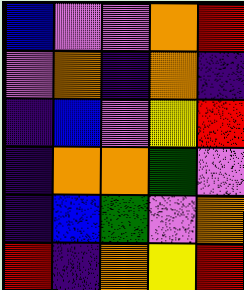[["blue", "violet", "violet", "orange", "red"], ["violet", "orange", "indigo", "orange", "indigo"], ["indigo", "blue", "violet", "yellow", "red"], ["indigo", "orange", "orange", "green", "violet"], ["indigo", "blue", "green", "violet", "orange"], ["red", "indigo", "orange", "yellow", "red"]]